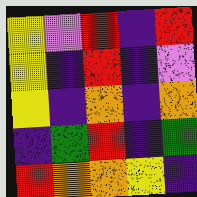[["yellow", "violet", "red", "indigo", "red"], ["yellow", "indigo", "red", "indigo", "violet"], ["yellow", "indigo", "orange", "indigo", "orange"], ["indigo", "green", "red", "indigo", "green"], ["red", "orange", "orange", "yellow", "indigo"]]